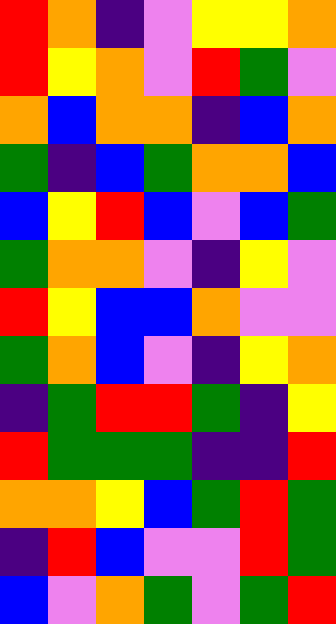[["red", "orange", "indigo", "violet", "yellow", "yellow", "orange"], ["red", "yellow", "orange", "violet", "red", "green", "violet"], ["orange", "blue", "orange", "orange", "indigo", "blue", "orange"], ["green", "indigo", "blue", "green", "orange", "orange", "blue"], ["blue", "yellow", "red", "blue", "violet", "blue", "green"], ["green", "orange", "orange", "violet", "indigo", "yellow", "violet"], ["red", "yellow", "blue", "blue", "orange", "violet", "violet"], ["green", "orange", "blue", "violet", "indigo", "yellow", "orange"], ["indigo", "green", "red", "red", "green", "indigo", "yellow"], ["red", "green", "green", "green", "indigo", "indigo", "red"], ["orange", "orange", "yellow", "blue", "green", "red", "green"], ["indigo", "red", "blue", "violet", "violet", "red", "green"], ["blue", "violet", "orange", "green", "violet", "green", "red"]]